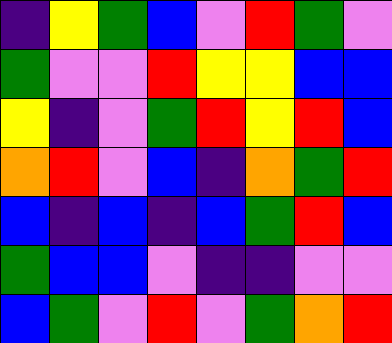[["indigo", "yellow", "green", "blue", "violet", "red", "green", "violet"], ["green", "violet", "violet", "red", "yellow", "yellow", "blue", "blue"], ["yellow", "indigo", "violet", "green", "red", "yellow", "red", "blue"], ["orange", "red", "violet", "blue", "indigo", "orange", "green", "red"], ["blue", "indigo", "blue", "indigo", "blue", "green", "red", "blue"], ["green", "blue", "blue", "violet", "indigo", "indigo", "violet", "violet"], ["blue", "green", "violet", "red", "violet", "green", "orange", "red"]]